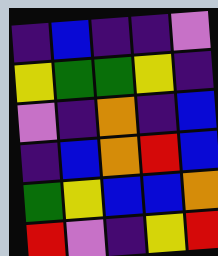[["indigo", "blue", "indigo", "indigo", "violet"], ["yellow", "green", "green", "yellow", "indigo"], ["violet", "indigo", "orange", "indigo", "blue"], ["indigo", "blue", "orange", "red", "blue"], ["green", "yellow", "blue", "blue", "orange"], ["red", "violet", "indigo", "yellow", "red"]]